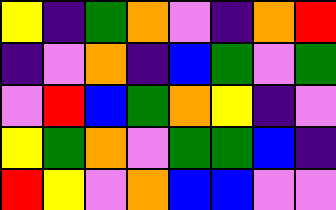[["yellow", "indigo", "green", "orange", "violet", "indigo", "orange", "red"], ["indigo", "violet", "orange", "indigo", "blue", "green", "violet", "green"], ["violet", "red", "blue", "green", "orange", "yellow", "indigo", "violet"], ["yellow", "green", "orange", "violet", "green", "green", "blue", "indigo"], ["red", "yellow", "violet", "orange", "blue", "blue", "violet", "violet"]]